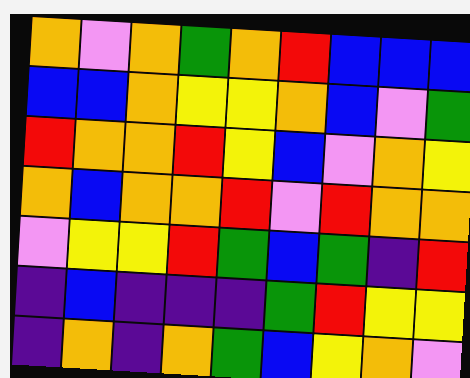[["orange", "violet", "orange", "green", "orange", "red", "blue", "blue", "blue"], ["blue", "blue", "orange", "yellow", "yellow", "orange", "blue", "violet", "green"], ["red", "orange", "orange", "red", "yellow", "blue", "violet", "orange", "yellow"], ["orange", "blue", "orange", "orange", "red", "violet", "red", "orange", "orange"], ["violet", "yellow", "yellow", "red", "green", "blue", "green", "indigo", "red"], ["indigo", "blue", "indigo", "indigo", "indigo", "green", "red", "yellow", "yellow"], ["indigo", "orange", "indigo", "orange", "green", "blue", "yellow", "orange", "violet"]]